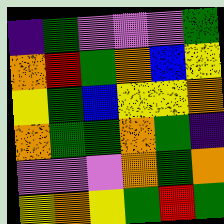[["indigo", "green", "violet", "violet", "violet", "green"], ["orange", "red", "green", "orange", "blue", "yellow"], ["yellow", "green", "blue", "yellow", "yellow", "orange"], ["orange", "green", "green", "orange", "green", "indigo"], ["violet", "violet", "violet", "orange", "green", "orange"], ["yellow", "orange", "yellow", "green", "red", "green"]]